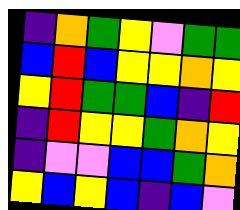[["indigo", "orange", "green", "yellow", "violet", "green", "green"], ["blue", "red", "blue", "yellow", "yellow", "orange", "yellow"], ["yellow", "red", "green", "green", "blue", "indigo", "red"], ["indigo", "red", "yellow", "yellow", "green", "orange", "yellow"], ["indigo", "violet", "violet", "blue", "blue", "green", "orange"], ["yellow", "blue", "yellow", "blue", "indigo", "blue", "violet"]]